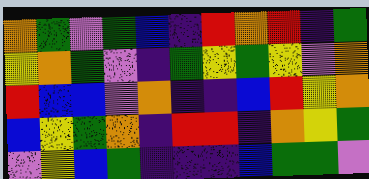[["orange", "green", "violet", "green", "blue", "indigo", "red", "orange", "red", "indigo", "green"], ["yellow", "orange", "green", "violet", "indigo", "green", "yellow", "green", "yellow", "violet", "orange"], ["red", "blue", "blue", "violet", "orange", "indigo", "indigo", "blue", "red", "yellow", "orange"], ["blue", "yellow", "green", "orange", "indigo", "red", "red", "indigo", "orange", "yellow", "green"], ["violet", "yellow", "blue", "green", "indigo", "indigo", "indigo", "blue", "green", "green", "violet"]]